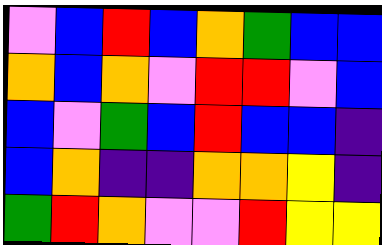[["violet", "blue", "red", "blue", "orange", "green", "blue", "blue"], ["orange", "blue", "orange", "violet", "red", "red", "violet", "blue"], ["blue", "violet", "green", "blue", "red", "blue", "blue", "indigo"], ["blue", "orange", "indigo", "indigo", "orange", "orange", "yellow", "indigo"], ["green", "red", "orange", "violet", "violet", "red", "yellow", "yellow"]]